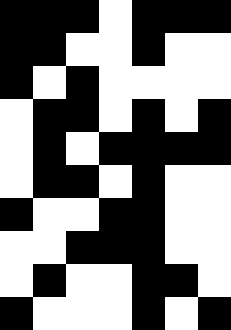[["black", "black", "black", "white", "black", "black", "black"], ["black", "black", "white", "white", "black", "white", "white"], ["black", "white", "black", "white", "white", "white", "white"], ["white", "black", "black", "white", "black", "white", "black"], ["white", "black", "white", "black", "black", "black", "black"], ["white", "black", "black", "white", "black", "white", "white"], ["black", "white", "white", "black", "black", "white", "white"], ["white", "white", "black", "black", "black", "white", "white"], ["white", "black", "white", "white", "black", "black", "white"], ["black", "white", "white", "white", "black", "white", "black"]]